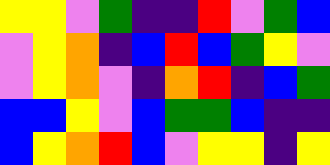[["yellow", "yellow", "violet", "green", "indigo", "indigo", "red", "violet", "green", "blue"], ["violet", "yellow", "orange", "indigo", "blue", "red", "blue", "green", "yellow", "violet"], ["violet", "yellow", "orange", "violet", "indigo", "orange", "red", "indigo", "blue", "green"], ["blue", "blue", "yellow", "violet", "blue", "green", "green", "blue", "indigo", "indigo"], ["blue", "yellow", "orange", "red", "blue", "violet", "yellow", "yellow", "indigo", "yellow"]]